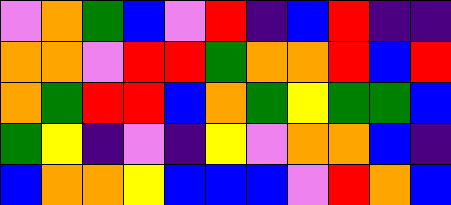[["violet", "orange", "green", "blue", "violet", "red", "indigo", "blue", "red", "indigo", "indigo"], ["orange", "orange", "violet", "red", "red", "green", "orange", "orange", "red", "blue", "red"], ["orange", "green", "red", "red", "blue", "orange", "green", "yellow", "green", "green", "blue"], ["green", "yellow", "indigo", "violet", "indigo", "yellow", "violet", "orange", "orange", "blue", "indigo"], ["blue", "orange", "orange", "yellow", "blue", "blue", "blue", "violet", "red", "orange", "blue"]]